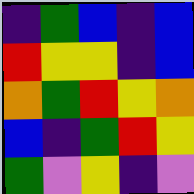[["indigo", "green", "blue", "indigo", "blue"], ["red", "yellow", "yellow", "indigo", "blue"], ["orange", "green", "red", "yellow", "orange"], ["blue", "indigo", "green", "red", "yellow"], ["green", "violet", "yellow", "indigo", "violet"]]